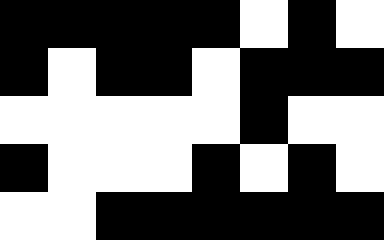[["black", "black", "black", "black", "black", "white", "black", "white"], ["black", "white", "black", "black", "white", "black", "black", "black"], ["white", "white", "white", "white", "white", "black", "white", "white"], ["black", "white", "white", "white", "black", "white", "black", "white"], ["white", "white", "black", "black", "black", "black", "black", "black"]]